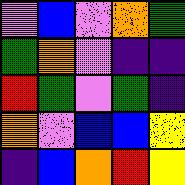[["violet", "blue", "violet", "orange", "green"], ["green", "orange", "violet", "indigo", "indigo"], ["red", "green", "violet", "green", "indigo"], ["orange", "violet", "blue", "blue", "yellow"], ["indigo", "blue", "orange", "red", "yellow"]]